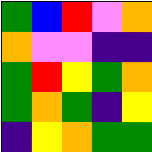[["green", "blue", "red", "violet", "orange"], ["orange", "violet", "violet", "indigo", "indigo"], ["green", "red", "yellow", "green", "orange"], ["green", "orange", "green", "indigo", "yellow"], ["indigo", "yellow", "orange", "green", "green"]]